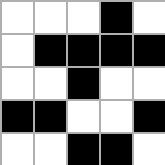[["white", "white", "white", "black", "white"], ["white", "black", "black", "black", "black"], ["white", "white", "black", "white", "white"], ["black", "black", "white", "white", "black"], ["white", "white", "black", "black", "white"]]